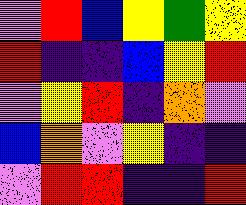[["violet", "red", "blue", "yellow", "green", "yellow"], ["red", "indigo", "indigo", "blue", "yellow", "red"], ["violet", "yellow", "red", "indigo", "orange", "violet"], ["blue", "orange", "violet", "yellow", "indigo", "indigo"], ["violet", "red", "red", "indigo", "indigo", "red"]]